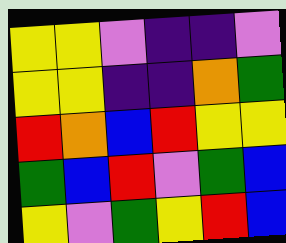[["yellow", "yellow", "violet", "indigo", "indigo", "violet"], ["yellow", "yellow", "indigo", "indigo", "orange", "green"], ["red", "orange", "blue", "red", "yellow", "yellow"], ["green", "blue", "red", "violet", "green", "blue"], ["yellow", "violet", "green", "yellow", "red", "blue"]]